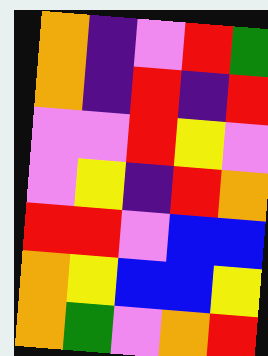[["orange", "indigo", "violet", "red", "green"], ["orange", "indigo", "red", "indigo", "red"], ["violet", "violet", "red", "yellow", "violet"], ["violet", "yellow", "indigo", "red", "orange"], ["red", "red", "violet", "blue", "blue"], ["orange", "yellow", "blue", "blue", "yellow"], ["orange", "green", "violet", "orange", "red"]]